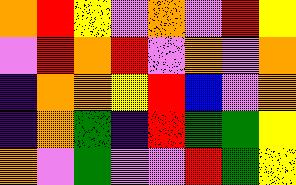[["orange", "red", "yellow", "violet", "orange", "violet", "red", "yellow"], ["violet", "red", "orange", "red", "violet", "orange", "violet", "orange"], ["indigo", "orange", "orange", "yellow", "red", "blue", "violet", "orange"], ["indigo", "orange", "green", "indigo", "red", "green", "green", "yellow"], ["orange", "violet", "green", "violet", "violet", "red", "green", "yellow"]]